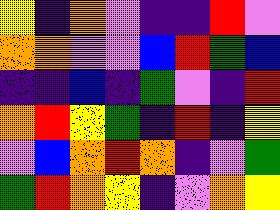[["yellow", "indigo", "orange", "violet", "indigo", "indigo", "red", "violet"], ["orange", "orange", "violet", "violet", "blue", "red", "green", "blue"], ["indigo", "indigo", "blue", "indigo", "green", "violet", "indigo", "red"], ["orange", "red", "yellow", "green", "indigo", "red", "indigo", "yellow"], ["violet", "blue", "orange", "red", "orange", "indigo", "violet", "green"], ["green", "red", "orange", "yellow", "indigo", "violet", "orange", "yellow"]]